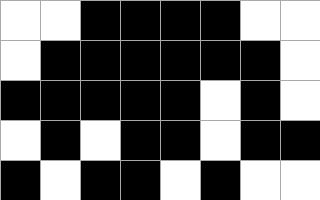[["white", "white", "black", "black", "black", "black", "white", "white"], ["white", "black", "black", "black", "black", "black", "black", "white"], ["black", "black", "black", "black", "black", "white", "black", "white"], ["white", "black", "white", "black", "black", "white", "black", "black"], ["black", "white", "black", "black", "white", "black", "white", "white"]]